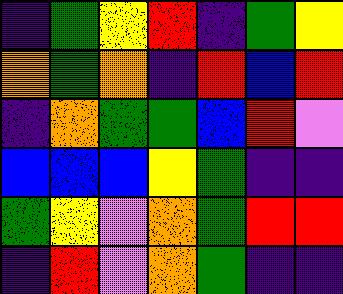[["indigo", "green", "yellow", "red", "indigo", "green", "yellow"], ["orange", "green", "orange", "indigo", "red", "blue", "red"], ["indigo", "orange", "green", "green", "blue", "red", "violet"], ["blue", "blue", "blue", "yellow", "green", "indigo", "indigo"], ["green", "yellow", "violet", "orange", "green", "red", "red"], ["indigo", "red", "violet", "orange", "green", "indigo", "indigo"]]